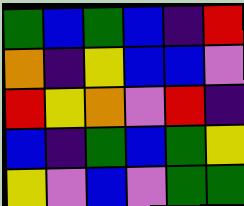[["green", "blue", "green", "blue", "indigo", "red"], ["orange", "indigo", "yellow", "blue", "blue", "violet"], ["red", "yellow", "orange", "violet", "red", "indigo"], ["blue", "indigo", "green", "blue", "green", "yellow"], ["yellow", "violet", "blue", "violet", "green", "green"]]